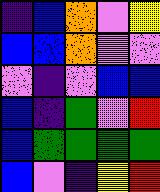[["indigo", "blue", "orange", "violet", "yellow"], ["blue", "blue", "orange", "violet", "violet"], ["violet", "indigo", "violet", "blue", "blue"], ["blue", "indigo", "green", "violet", "red"], ["blue", "green", "green", "green", "green"], ["blue", "violet", "indigo", "yellow", "red"]]